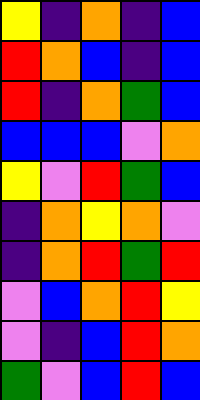[["yellow", "indigo", "orange", "indigo", "blue"], ["red", "orange", "blue", "indigo", "blue"], ["red", "indigo", "orange", "green", "blue"], ["blue", "blue", "blue", "violet", "orange"], ["yellow", "violet", "red", "green", "blue"], ["indigo", "orange", "yellow", "orange", "violet"], ["indigo", "orange", "red", "green", "red"], ["violet", "blue", "orange", "red", "yellow"], ["violet", "indigo", "blue", "red", "orange"], ["green", "violet", "blue", "red", "blue"]]